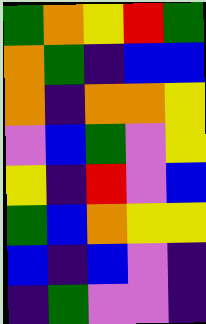[["green", "orange", "yellow", "red", "green"], ["orange", "green", "indigo", "blue", "blue"], ["orange", "indigo", "orange", "orange", "yellow"], ["violet", "blue", "green", "violet", "yellow"], ["yellow", "indigo", "red", "violet", "blue"], ["green", "blue", "orange", "yellow", "yellow"], ["blue", "indigo", "blue", "violet", "indigo"], ["indigo", "green", "violet", "violet", "indigo"]]